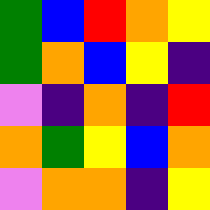[["green", "blue", "red", "orange", "yellow"], ["green", "orange", "blue", "yellow", "indigo"], ["violet", "indigo", "orange", "indigo", "red"], ["orange", "green", "yellow", "blue", "orange"], ["violet", "orange", "orange", "indigo", "yellow"]]